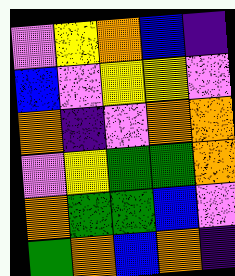[["violet", "yellow", "orange", "blue", "indigo"], ["blue", "violet", "yellow", "yellow", "violet"], ["orange", "indigo", "violet", "orange", "orange"], ["violet", "yellow", "green", "green", "orange"], ["orange", "green", "green", "blue", "violet"], ["green", "orange", "blue", "orange", "indigo"]]